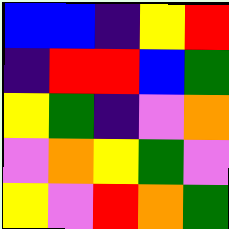[["blue", "blue", "indigo", "yellow", "red"], ["indigo", "red", "red", "blue", "green"], ["yellow", "green", "indigo", "violet", "orange"], ["violet", "orange", "yellow", "green", "violet"], ["yellow", "violet", "red", "orange", "green"]]